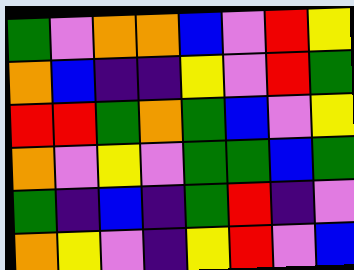[["green", "violet", "orange", "orange", "blue", "violet", "red", "yellow"], ["orange", "blue", "indigo", "indigo", "yellow", "violet", "red", "green"], ["red", "red", "green", "orange", "green", "blue", "violet", "yellow"], ["orange", "violet", "yellow", "violet", "green", "green", "blue", "green"], ["green", "indigo", "blue", "indigo", "green", "red", "indigo", "violet"], ["orange", "yellow", "violet", "indigo", "yellow", "red", "violet", "blue"]]